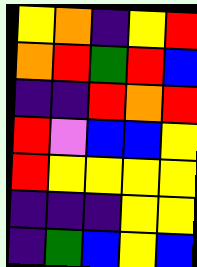[["yellow", "orange", "indigo", "yellow", "red"], ["orange", "red", "green", "red", "blue"], ["indigo", "indigo", "red", "orange", "red"], ["red", "violet", "blue", "blue", "yellow"], ["red", "yellow", "yellow", "yellow", "yellow"], ["indigo", "indigo", "indigo", "yellow", "yellow"], ["indigo", "green", "blue", "yellow", "blue"]]